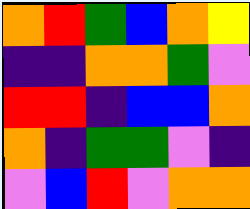[["orange", "red", "green", "blue", "orange", "yellow"], ["indigo", "indigo", "orange", "orange", "green", "violet"], ["red", "red", "indigo", "blue", "blue", "orange"], ["orange", "indigo", "green", "green", "violet", "indigo"], ["violet", "blue", "red", "violet", "orange", "orange"]]